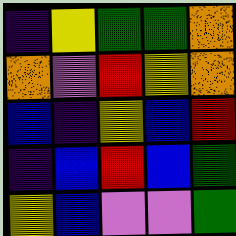[["indigo", "yellow", "green", "green", "orange"], ["orange", "violet", "red", "yellow", "orange"], ["blue", "indigo", "yellow", "blue", "red"], ["indigo", "blue", "red", "blue", "green"], ["yellow", "blue", "violet", "violet", "green"]]